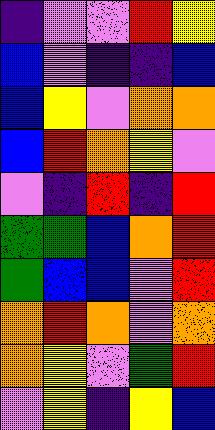[["indigo", "violet", "violet", "red", "yellow"], ["blue", "violet", "indigo", "indigo", "blue"], ["blue", "yellow", "violet", "orange", "orange"], ["blue", "red", "orange", "yellow", "violet"], ["violet", "indigo", "red", "indigo", "red"], ["green", "green", "blue", "orange", "red"], ["green", "blue", "blue", "violet", "red"], ["orange", "red", "orange", "violet", "orange"], ["orange", "yellow", "violet", "green", "red"], ["violet", "yellow", "indigo", "yellow", "blue"]]